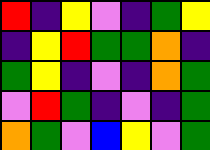[["red", "indigo", "yellow", "violet", "indigo", "green", "yellow"], ["indigo", "yellow", "red", "green", "green", "orange", "indigo"], ["green", "yellow", "indigo", "violet", "indigo", "orange", "green"], ["violet", "red", "green", "indigo", "violet", "indigo", "green"], ["orange", "green", "violet", "blue", "yellow", "violet", "green"]]